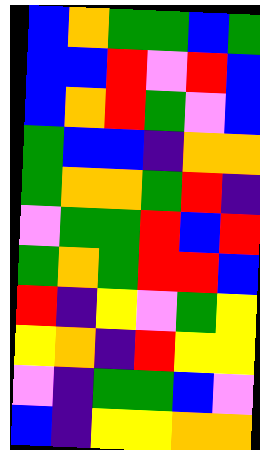[["blue", "orange", "green", "green", "blue", "green"], ["blue", "blue", "red", "violet", "red", "blue"], ["blue", "orange", "red", "green", "violet", "blue"], ["green", "blue", "blue", "indigo", "orange", "orange"], ["green", "orange", "orange", "green", "red", "indigo"], ["violet", "green", "green", "red", "blue", "red"], ["green", "orange", "green", "red", "red", "blue"], ["red", "indigo", "yellow", "violet", "green", "yellow"], ["yellow", "orange", "indigo", "red", "yellow", "yellow"], ["violet", "indigo", "green", "green", "blue", "violet"], ["blue", "indigo", "yellow", "yellow", "orange", "orange"]]